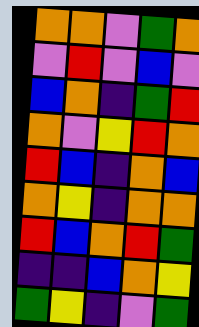[["orange", "orange", "violet", "green", "orange"], ["violet", "red", "violet", "blue", "violet"], ["blue", "orange", "indigo", "green", "red"], ["orange", "violet", "yellow", "red", "orange"], ["red", "blue", "indigo", "orange", "blue"], ["orange", "yellow", "indigo", "orange", "orange"], ["red", "blue", "orange", "red", "green"], ["indigo", "indigo", "blue", "orange", "yellow"], ["green", "yellow", "indigo", "violet", "green"]]